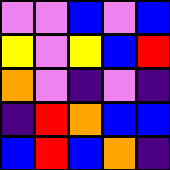[["violet", "violet", "blue", "violet", "blue"], ["yellow", "violet", "yellow", "blue", "red"], ["orange", "violet", "indigo", "violet", "indigo"], ["indigo", "red", "orange", "blue", "blue"], ["blue", "red", "blue", "orange", "indigo"]]